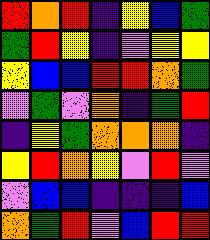[["red", "orange", "red", "indigo", "yellow", "blue", "green"], ["green", "red", "yellow", "indigo", "violet", "yellow", "yellow"], ["yellow", "blue", "blue", "red", "red", "orange", "green"], ["violet", "green", "violet", "orange", "indigo", "green", "red"], ["indigo", "yellow", "green", "orange", "orange", "orange", "indigo"], ["yellow", "red", "orange", "yellow", "violet", "red", "violet"], ["violet", "blue", "blue", "indigo", "indigo", "indigo", "blue"], ["orange", "green", "red", "violet", "blue", "red", "red"]]